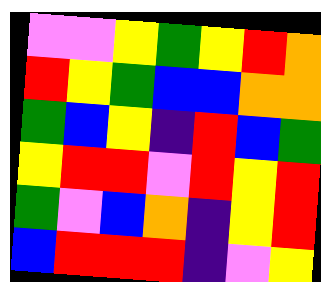[["violet", "violet", "yellow", "green", "yellow", "red", "orange"], ["red", "yellow", "green", "blue", "blue", "orange", "orange"], ["green", "blue", "yellow", "indigo", "red", "blue", "green"], ["yellow", "red", "red", "violet", "red", "yellow", "red"], ["green", "violet", "blue", "orange", "indigo", "yellow", "red"], ["blue", "red", "red", "red", "indigo", "violet", "yellow"]]